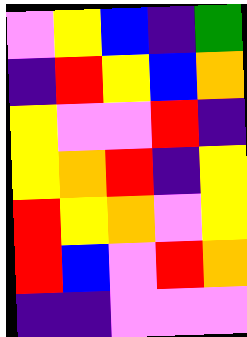[["violet", "yellow", "blue", "indigo", "green"], ["indigo", "red", "yellow", "blue", "orange"], ["yellow", "violet", "violet", "red", "indigo"], ["yellow", "orange", "red", "indigo", "yellow"], ["red", "yellow", "orange", "violet", "yellow"], ["red", "blue", "violet", "red", "orange"], ["indigo", "indigo", "violet", "violet", "violet"]]